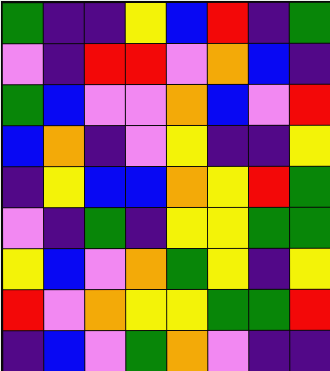[["green", "indigo", "indigo", "yellow", "blue", "red", "indigo", "green"], ["violet", "indigo", "red", "red", "violet", "orange", "blue", "indigo"], ["green", "blue", "violet", "violet", "orange", "blue", "violet", "red"], ["blue", "orange", "indigo", "violet", "yellow", "indigo", "indigo", "yellow"], ["indigo", "yellow", "blue", "blue", "orange", "yellow", "red", "green"], ["violet", "indigo", "green", "indigo", "yellow", "yellow", "green", "green"], ["yellow", "blue", "violet", "orange", "green", "yellow", "indigo", "yellow"], ["red", "violet", "orange", "yellow", "yellow", "green", "green", "red"], ["indigo", "blue", "violet", "green", "orange", "violet", "indigo", "indigo"]]